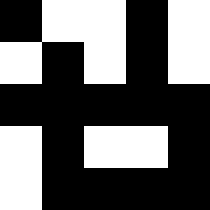[["black", "white", "white", "black", "white"], ["white", "black", "white", "black", "white"], ["black", "black", "black", "black", "black"], ["white", "black", "white", "white", "black"], ["white", "black", "black", "black", "black"]]